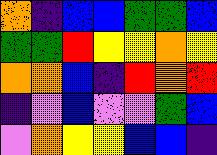[["orange", "indigo", "blue", "blue", "green", "green", "blue"], ["green", "green", "red", "yellow", "yellow", "orange", "yellow"], ["orange", "orange", "blue", "indigo", "red", "orange", "red"], ["indigo", "violet", "blue", "violet", "violet", "green", "blue"], ["violet", "orange", "yellow", "yellow", "blue", "blue", "indigo"]]